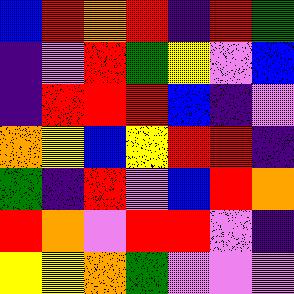[["blue", "red", "orange", "red", "indigo", "red", "green"], ["indigo", "violet", "red", "green", "yellow", "violet", "blue"], ["indigo", "red", "red", "red", "blue", "indigo", "violet"], ["orange", "yellow", "blue", "yellow", "red", "red", "indigo"], ["green", "indigo", "red", "violet", "blue", "red", "orange"], ["red", "orange", "violet", "red", "red", "violet", "indigo"], ["yellow", "yellow", "orange", "green", "violet", "violet", "violet"]]